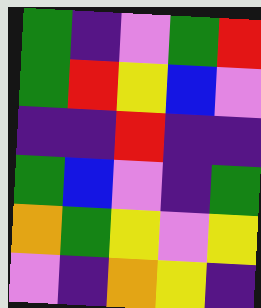[["green", "indigo", "violet", "green", "red"], ["green", "red", "yellow", "blue", "violet"], ["indigo", "indigo", "red", "indigo", "indigo"], ["green", "blue", "violet", "indigo", "green"], ["orange", "green", "yellow", "violet", "yellow"], ["violet", "indigo", "orange", "yellow", "indigo"]]